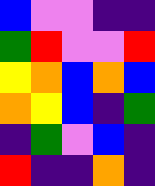[["blue", "violet", "violet", "indigo", "indigo"], ["green", "red", "violet", "violet", "red"], ["yellow", "orange", "blue", "orange", "blue"], ["orange", "yellow", "blue", "indigo", "green"], ["indigo", "green", "violet", "blue", "indigo"], ["red", "indigo", "indigo", "orange", "indigo"]]